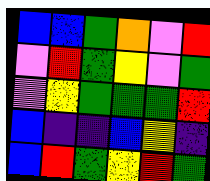[["blue", "blue", "green", "orange", "violet", "red"], ["violet", "red", "green", "yellow", "violet", "green"], ["violet", "yellow", "green", "green", "green", "red"], ["blue", "indigo", "indigo", "blue", "yellow", "indigo"], ["blue", "red", "green", "yellow", "red", "green"]]